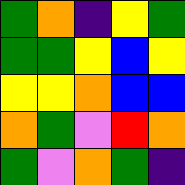[["green", "orange", "indigo", "yellow", "green"], ["green", "green", "yellow", "blue", "yellow"], ["yellow", "yellow", "orange", "blue", "blue"], ["orange", "green", "violet", "red", "orange"], ["green", "violet", "orange", "green", "indigo"]]